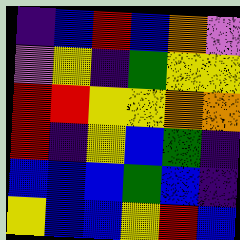[["indigo", "blue", "red", "blue", "orange", "violet"], ["violet", "yellow", "indigo", "green", "yellow", "yellow"], ["red", "red", "yellow", "yellow", "orange", "orange"], ["red", "indigo", "yellow", "blue", "green", "indigo"], ["blue", "blue", "blue", "green", "blue", "indigo"], ["yellow", "blue", "blue", "yellow", "red", "blue"]]